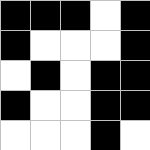[["black", "black", "black", "white", "black"], ["black", "white", "white", "white", "black"], ["white", "black", "white", "black", "black"], ["black", "white", "white", "black", "black"], ["white", "white", "white", "black", "white"]]